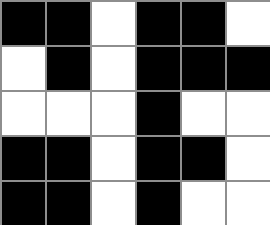[["black", "black", "white", "black", "black", "white"], ["white", "black", "white", "black", "black", "black"], ["white", "white", "white", "black", "white", "white"], ["black", "black", "white", "black", "black", "white"], ["black", "black", "white", "black", "white", "white"]]